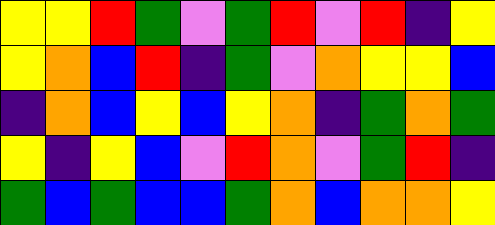[["yellow", "yellow", "red", "green", "violet", "green", "red", "violet", "red", "indigo", "yellow"], ["yellow", "orange", "blue", "red", "indigo", "green", "violet", "orange", "yellow", "yellow", "blue"], ["indigo", "orange", "blue", "yellow", "blue", "yellow", "orange", "indigo", "green", "orange", "green"], ["yellow", "indigo", "yellow", "blue", "violet", "red", "orange", "violet", "green", "red", "indigo"], ["green", "blue", "green", "blue", "blue", "green", "orange", "blue", "orange", "orange", "yellow"]]